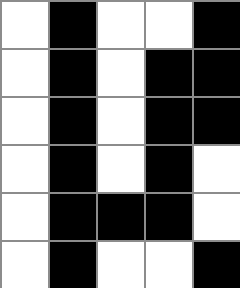[["white", "black", "white", "white", "black"], ["white", "black", "white", "black", "black"], ["white", "black", "white", "black", "black"], ["white", "black", "white", "black", "white"], ["white", "black", "black", "black", "white"], ["white", "black", "white", "white", "black"]]